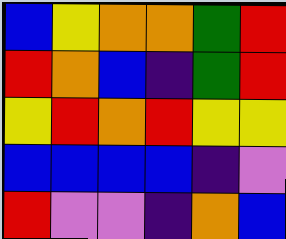[["blue", "yellow", "orange", "orange", "green", "red"], ["red", "orange", "blue", "indigo", "green", "red"], ["yellow", "red", "orange", "red", "yellow", "yellow"], ["blue", "blue", "blue", "blue", "indigo", "violet"], ["red", "violet", "violet", "indigo", "orange", "blue"]]